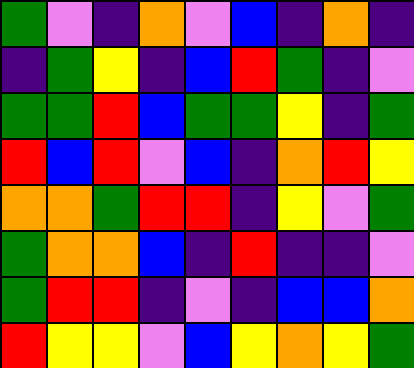[["green", "violet", "indigo", "orange", "violet", "blue", "indigo", "orange", "indigo"], ["indigo", "green", "yellow", "indigo", "blue", "red", "green", "indigo", "violet"], ["green", "green", "red", "blue", "green", "green", "yellow", "indigo", "green"], ["red", "blue", "red", "violet", "blue", "indigo", "orange", "red", "yellow"], ["orange", "orange", "green", "red", "red", "indigo", "yellow", "violet", "green"], ["green", "orange", "orange", "blue", "indigo", "red", "indigo", "indigo", "violet"], ["green", "red", "red", "indigo", "violet", "indigo", "blue", "blue", "orange"], ["red", "yellow", "yellow", "violet", "blue", "yellow", "orange", "yellow", "green"]]